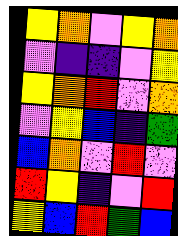[["yellow", "orange", "violet", "yellow", "orange"], ["violet", "indigo", "indigo", "violet", "yellow"], ["yellow", "orange", "red", "violet", "orange"], ["violet", "yellow", "blue", "indigo", "green"], ["blue", "orange", "violet", "red", "violet"], ["red", "yellow", "indigo", "violet", "red"], ["yellow", "blue", "red", "green", "blue"]]